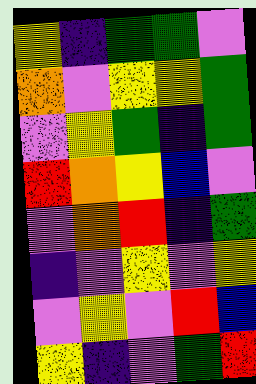[["yellow", "indigo", "green", "green", "violet"], ["orange", "violet", "yellow", "yellow", "green"], ["violet", "yellow", "green", "indigo", "green"], ["red", "orange", "yellow", "blue", "violet"], ["violet", "orange", "red", "indigo", "green"], ["indigo", "violet", "yellow", "violet", "yellow"], ["violet", "yellow", "violet", "red", "blue"], ["yellow", "indigo", "violet", "green", "red"]]